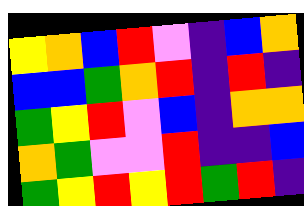[["yellow", "orange", "blue", "red", "violet", "indigo", "blue", "orange"], ["blue", "blue", "green", "orange", "red", "indigo", "red", "indigo"], ["green", "yellow", "red", "violet", "blue", "indigo", "orange", "orange"], ["orange", "green", "violet", "violet", "red", "indigo", "indigo", "blue"], ["green", "yellow", "red", "yellow", "red", "green", "red", "indigo"]]